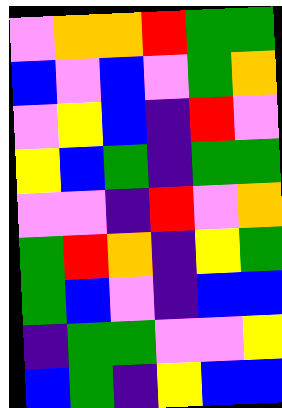[["violet", "orange", "orange", "red", "green", "green"], ["blue", "violet", "blue", "violet", "green", "orange"], ["violet", "yellow", "blue", "indigo", "red", "violet"], ["yellow", "blue", "green", "indigo", "green", "green"], ["violet", "violet", "indigo", "red", "violet", "orange"], ["green", "red", "orange", "indigo", "yellow", "green"], ["green", "blue", "violet", "indigo", "blue", "blue"], ["indigo", "green", "green", "violet", "violet", "yellow"], ["blue", "green", "indigo", "yellow", "blue", "blue"]]